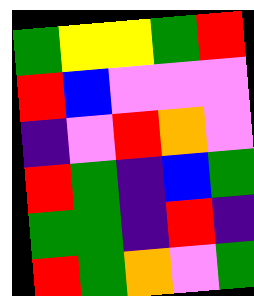[["green", "yellow", "yellow", "green", "red"], ["red", "blue", "violet", "violet", "violet"], ["indigo", "violet", "red", "orange", "violet"], ["red", "green", "indigo", "blue", "green"], ["green", "green", "indigo", "red", "indigo"], ["red", "green", "orange", "violet", "green"]]